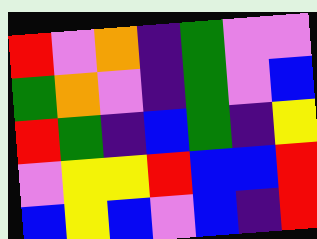[["red", "violet", "orange", "indigo", "green", "violet", "violet"], ["green", "orange", "violet", "indigo", "green", "violet", "blue"], ["red", "green", "indigo", "blue", "green", "indigo", "yellow"], ["violet", "yellow", "yellow", "red", "blue", "blue", "red"], ["blue", "yellow", "blue", "violet", "blue", "indigo", "red"]]